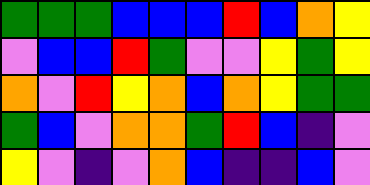[["green", "green", "green", "blue", "blue", "blue", "red", "blue", "orange", "yellow"], ["violet", "blue", "blue", "red", "green", "violet", "violet", "yellow", "green", "yellow"], ["orange", "violet", "red", "yellow", "orange", "blue", "orange", "yellow", "green", "green"], ["green", "blue", "violet", "orange", "orange", "green", "red", "blue", "indigo", "violet"], ["yellow", "violet", "indigo", "violet", "orange", "blue", "indigo", "indigo", "blue", "violet"]]